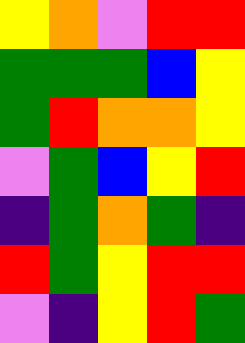[["yellow", "orange", "violet", "red", "red"], ["green", "green", "green", "blue", "yellow"], ["green", "red", "orange", "orange", "yellow"], ["violet", "green", "blue", "yellow", "red"], ["indigo", "green", "orange", "green", "indigo"], ["red", "green", "yellow", "red", "red"], ["violet", "indigo", "yellow", "red", "green"]]